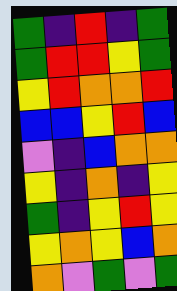[["green", "indigo", "red", "indigo", "green"], ["green", "red", "red", "yellow", "green"], ["yellow", "red", "orange", "orange", "red"], ["blue", "blue", "yellow", "red", "blue"], ["violet", "indigo", "blue", "orange", "orange"], ["yellow", "indigo", "orange", "indigo", "yellow"], ["green", "indigo", "yellow", "red", "yellow"], ["yellow", "orange", "yellow", "blue", "orange"], ["orange", "violet", "green", "violet", "green"]]